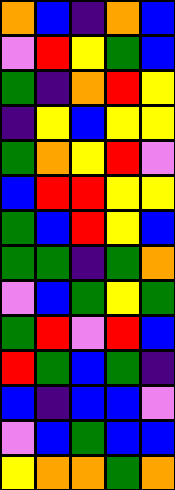[["orange", "blue", "indigo", "orange", "blue"], ["violet", "red", "yellow", "green", "blue"], ["green", "indigo", "orange", "red", "yellow"], ["indigo", "yellow", "blue", "yellow", "yellow"], ["green", "orange", "yellow", "red", "violet"], ["blue", "red", "red", "yellow", "yellow"], ["green", "blue", "red", "yellow", "blue"], ["green", "green", "indigo", "green", "orange"], ["violet", "blue", "green", "yellow", "green"], ["green", "red", "violet", "red", "blue"], ["red", "green", "blue", "green", "indigo"], ["blue", "indigo", "blue", "blue", "violet"], ["violet", "blue", "green", "blue", "blue"], ["yellow", "orange", "orange", "green", "orange"]]